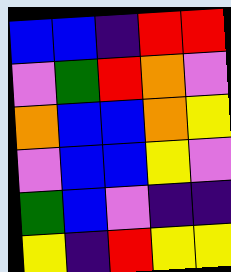[["blue", "blue", "indigo", "red", "red"], ["violet", "green", "red", "orange", "violet"], ["orange", "blue", "blue", "orange", "yellow"], ["violet", "blue", "blue", "yellow", "violet"], ["green", "blue", "violet", "indigo", "indigo"], ["yellow", "indigo", "red", "yellow", "yellow"]]